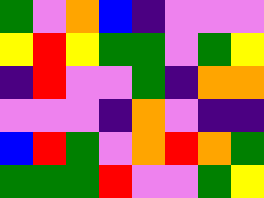[["green", "violet", "orange", "blue", "indigo", "violet", "violet", "violet"], ["yellow", "red", "yellow", "green", "green", "violet", "green", "yellow"], ["indigo", "red", "violet", "violet", "green", "indigo", "orange", "orange"], ["violet", "violet", "violet", "indigo", "orange", "violet", "indigo", "indigo"], ["blue", "red", "green", "violet", "orange", "red", "orange", "green"], ["green", "green", "green", "red", "violet", "violet", "green", "yellow"]]